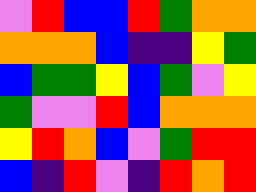[["violet", "red", "blue", "blue", "red", "green", "orange", "orange"], ["orange", "orange", "orange", "blue", "indigo", "indigo", "yellow", "green"], ["blue", "green", "green", "yellow", "blue", "green", "violet", "yellow"], ["green", "violet", "violet", "red", "blue", "orange", "orange", "orange"], ["yellow", "red", "orange", "blue", "violet", "green", "red", "red"], ["blue", "indigo", "red", "violet", "indigo", "red", "orange", "red"]]